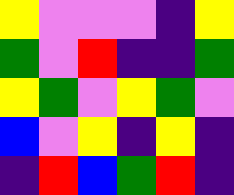[["yellow", "violet", "violet", "violet", "indigo", "yellow"], ["green", "violet", "red", "indigo", "indigo", "green"], ["yellow", "green", "violet", "yellow", "green", "violet"], ["blue", "violet", "yellow", "indigo", "yellow", "indigo"], ["indigo", "red", "blue", "green", "red", "indigo"]]